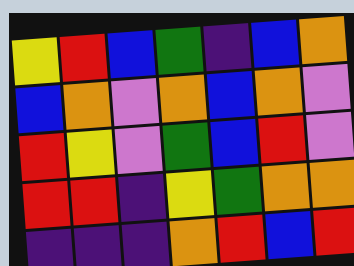[["yellow", "red", "blue", "green", "indigo", "blue", "orange"], ["blue", "orange", "violet", "orange", "blue", "orange", "violet"], ["red", "yellow", "violet", "green", "blue", "red", "violet"], ["red", "red", "indigo", "yellow", "green", "orange", "orange"], ["indigo", "indigo", "indigo", "orange", "red", "blue", "red"]]